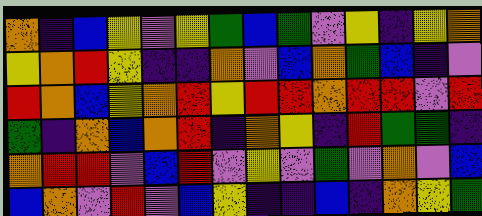[["orange", "indigo", "blue", "yellow", "violet", "yellow", "green", "blue", "green", "violet", "yellow", "indigo", "yellow", "orange"], ["yellow", "orange", "red", "yellow", "indigo", "indigo", "orange", "violet", "blue", "orange", "green", "blue", "indigo", "violet"], ["red", "orange", "blue", "yellow", "orange", "red", "yellow", "red", "red", "orange", "red", "red", "violet", "red"], ["green", "indigo", "orange", "blue", "orange", "red", "indigo", "orange", "yellow", "indigo", "red", "green", "green", "indigo"], ["orange", "red", "red", "violet", "blue", "red", "violet", "yellow", "violet", "green", "violet", "orange", "violet", "blue"], ["blue", "orange", "violet", "red", "violet", "blue", "yellow", "indigo", "indigo", "blue", "indigo", "orange", "yellow", "green"]]